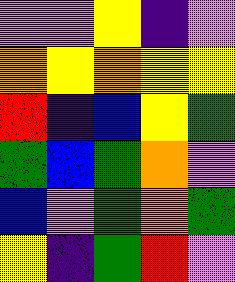[["violet", "violet", "yellow", "indigo", "violet"], ["orange", "yellow", "orange", "yellow", "yellow"], ["red", "indigo", "blue", "yellow", "green"], ["green", "blue", "green", "orange", "violet"], ["blue", "violet", "green", "orange", "green"], ["yellow", "indigo", "green", "red", "violet"]]